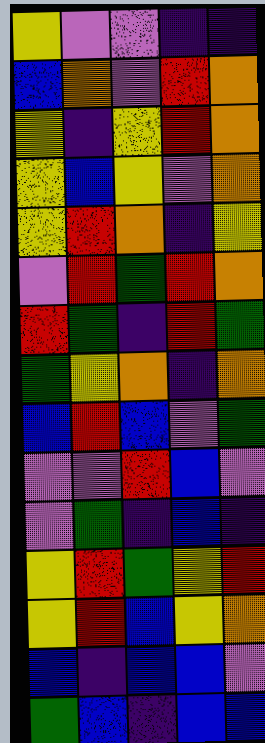[["yellow", "violet", "violet", "indigo", "indigo"], ["blue", "orange", "violet", "red", "orange"], ["yellow", "indigo", "yellow", "red", "orange"], ["yellow", "blue", "yellow", "violet", "orange"], ["yellow", "red", "orange", "indigo", "yellow"], ["violet", "red", "green", "red", "orange"], ["red", "green", "indigo", "red", "green"], ["green", "yellow", "orange", "indigo", "orange"], ["blue", "red", "blue", "violet", "green"], ["violet", "violet", "red", "blue", "violet"], ["violet", "green", "indigo", "blue", "indigo"], ["yellow", "red", "green", "yellow", "red"], ["yellow", "red", "blue", "yellow", "orange"], ["blue", "indigo", "blue", "blue", "violet"], ["green", "blue", "indigo", "blue", "blue"]]